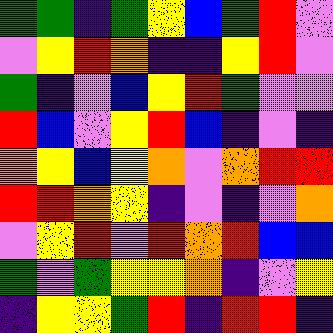[["green", "green", "indigo", "green", "yellow", "blue", "green", "red", "violet"], ["violet", "yellow", "red", "orange", "indigo", "indigo", "yellow", "red", "violet"], ["green", "indigo", "violet", "blue", "yellow", "red", "green", "violet", "violet"], ["red", "blue", "violet", "yellow", "red", "blue", "indigo", "violet", "indigo"], ["orange", "yellow", "blue", "yellow", "orange", "violet", "orange", "red", "red"], ["red", "red", "orange", "yellow", "indigo", "violet", "indigo", "violet", "orange"], ["violet", "yellow", "red", "violet", "red", "orange", "red", "blue", "blue"], ["green", "violet", "green", "yellow", "yellow", "orange", "indigo", "violet", "yellow"], ["indigo", "yellow", "yellow", "green", "red", "indigo", "red", "red", "indigo"]]